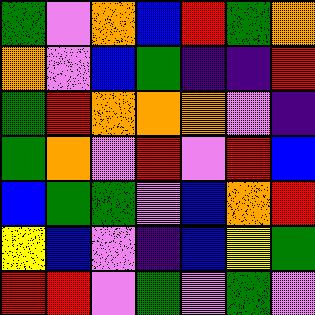[["green", "violet", "orange", "blue", "red", "green", "orange"], ["orange", "violet", "blue", "green", "indigo", "indigo", "red"], ["green", "red", "orange", "orange", "orange", "violet", "indigo"], ["green", "orange", "violet", "red", "violet", "red", "blue"], ["blue", "green", "green", "violet", "blue", "orange", "red"], ["yellow", "blue", "violet", "indigo", "blue", "yellow", "green"], ["red", "red", "violet", "green", "violet", "green", "violet"]]